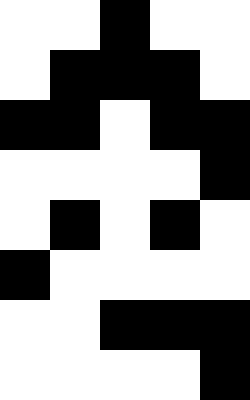[["white", "white", "black", "white", "white"], ["white", "black", "black", "black", "white"], ["black", "black", "white", "black", "black"], ["white", "white", "white", "white", "black"], ["white", "black", "white", "black", "white"], ["black", "white", "white", "white", "white"], ["white", "white", "black", "black", "black"], ["white", "white", "white", "white", "black"]]